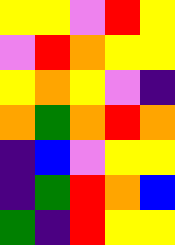[["yellow", "yellow", "violet", "red", "yellow"], ["violet", "red", "orange", "yellow", "yellow"], ["yellow", "orange", "yellow", "violet", "indigo"], ["orange", "green", "orange", "red", "orange"], ["indigo", "blue", "violet", "yellow", "yellow"], ["indigo", "green", "red", "orange", "blue"], ["green", "indigo", "red", "yellow", "yellow"]]